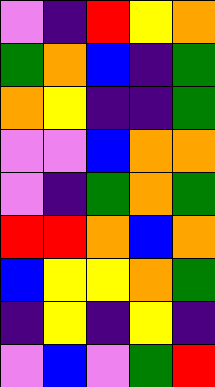[["violet", "indigo", "red", "yellow", "orange"], ["green", "orange", "blue", "indigo", "green"], ["orange", "yellow", "indigo", "indigo", "green"], ["violet", "violet", "blue", "orange", "orange"], ["violet", "indigo", "green", "orange", "green"], ["red", "red", "orange", "blue", "orange"], ["blue", "yellow", "yellow", "orange", "green"], ["indigo", "yellow", "indigo", "yellow", "indigo"], ["violet", "blue", "violet", "green", "red"]]